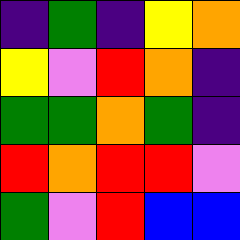[["indigo", "green", "indigo", "yellow", "orange"], ["yellow", "violet", "red", "orange", "indigo"], ["green", "green", "orange", "green", "indigo"], ["red", "orange", "red", "red", "violet"], ["green", "violet", "red", "blue", "blue"]]